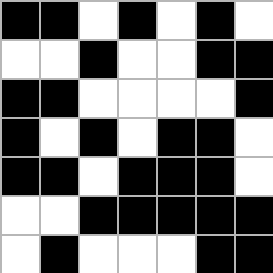[["black", "black", "white", "black", "white", "black", "white"], ["white", "white", "black", "white", "white", "black", "black"], ["black", "black", "white", "white", "white", "white", "black"], ["black", "white", "black", "white", "black", "black", "white"], ["black", "black", "white", "black", "black", "black", "white"], ["white", "white", "black", "black", "black", "black", "black"], ["white", "black", "white", "white", "white", "black", "black"]]